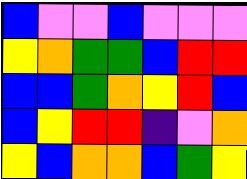[["blue", "violet", "violet", "blue", "violet", "violet", "violet"], ["yellow", "orange", "green", "green", "blue", "red", "red"], ["blue", "blue", "green", "orange", "yellow", "red", "blue"], ["blue", "yellow", "red", "red", "indigo", "violet", "orange"], ["yellow", "blue", "orange", "orange", "blue", "green", "yellow"]]